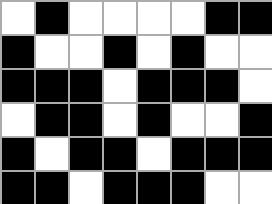[["white", "black", "white", "white", "white", "white", "black", "black"], ["black", "white", "white", "black", "white", "black", "white", "white"], ["black", "black", "black", "white", "black", "black", "black", "white"], ["white", "black", "black", "white", "black", "white", "white", "black"], ["black", "white", "black", "black", "white", "black", "black", "black"], ["black", "black", "white", "black", "black", "black", "white", "white"]]